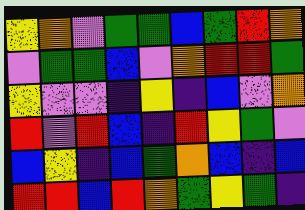[["yellow", "orange", "violet", "green", "green", "blue", "green", "red", "orange"], ["violet", "green", "green", "blue", "violet", "orange", "red", "red", "green"], ["yellow", "violet", "violet", "indigo", "yellow", "indigo", "blue", "violet", "orange"], ["red", "violet", "red", "blue", "indigo", "red", "yellow", "green", "violet"], ["blue", "yellow", "indigo", "blue", "green", "orange", "blue", "indigo", "blue"], ["red", "red", "blue", "red", "orange", "green", "yellow", "green", "indigo"]]